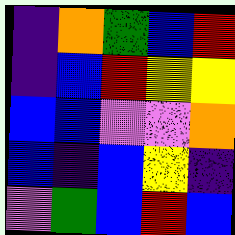[["indigo", "orange", "green", "blue", "red"], ["indigo", "blue", "red", "yellow", "yellow"], ["blue", "blue", "violet", "violet", "orange"], ["blue", "indigo", "blue", "yellow", "indigo"], ["violet", "green", "blue", "red", "blue"]]